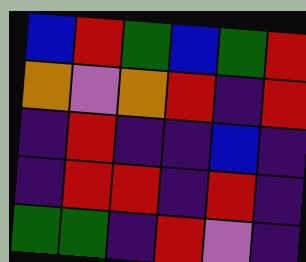[["blue", "red", "green", "blue", "green", "red"], ["orange", "violet", "orange", "red", "indigo", "red"], ["indigo", "red", "indigo", "indigo", "blue", "indigo"], ["indigo", "red", "red", "indigo", "red", "indigo"], ["green", "green", "indigo", "red", "violet", "indigo"]]